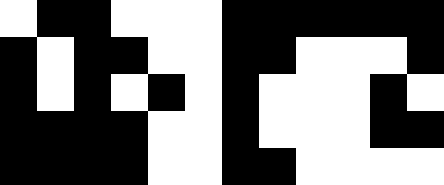[["white", "black", "black", "white", "white", "white", "black", "black", "black", "black", "black", "black"], ["black", "white", "black", "black", "white", "white", "black", "black", "white", "white", "white", "black"], ["black", "white", "black", "white", "black", "white", "black", "white", "white", "white", "black", "white"], ["black", "black", "black", "black", "white", "white", "black", "white", "white", "white", "black", "black"], ["black", "black", "black", "black", "white", "white", "black", "black", "white", "white", "white", "white"]]